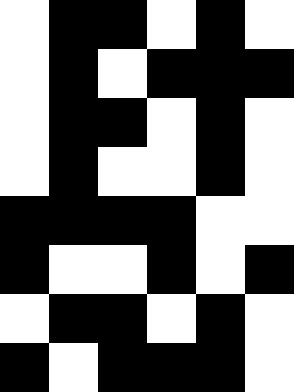[["white", "black", "black", "white", "black", "white"], ["white", "black", "white", "black", "black", "black"], ["white", "black", "black", "white", "black", "white"], ["white", "black", "white", "white", "black", "white"], ["black", "black", "black", "black", "white", "white"], ["black", "white", "white", "black", "white", "black"], ["white", "black", "black", "white", "black", "white"], ["black", "white", "black", "black", "black", "white"]]